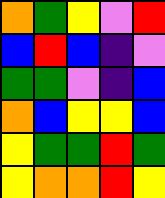[["orange", "green", "yellow", "violet", "red"], ["blue", "red", "blue", "indigo", "violet"], ["green", "green", "violet", "indigo", "blue"], ["orange", "blue", "yellow", "yellow", "blue"], ["yellow", "green", "green", "red", "green"], ["yellow", "orange", "orange", "red", "yellow"]]